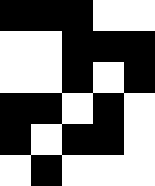[["black", "black", "black", "white", "white"], ["white", "white", "black", "black", "black"], ["white", "white", "black", "white", "black"], ["black", "black", "white", "black", "white"], ["black", "white", "black", "black", "white"], ["white", "black", "white", "white", "white"]]